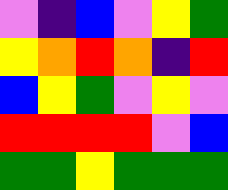[["violet", "indigo", "blue", "violet", "yellow", "green"], ["yellow", "orange", "red", "orange", "indigo", "red"], ["blue", "yellow", "green", "violet", "yellow", "violet"], ["red", "red", "red", "red", "violet", "blue"], ["green", "green", "yellow", "green", "green", "green"]]